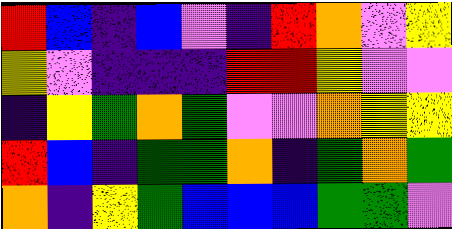[["red", "blue", "indigo", "blue", "violet", "indigo", "red", "orange", "violet", "yellow"], ["yellow", "violet", "indigo", "indigo", "indigo", "red", "red", "yellow", "violet", "violet"], ["indigo", "yellow", "green", "orange", "green", "violet", "violet", "orange", "yellow", "yellow"], ["red", "blue", "indigo", "green", "green", "orange", "indigo", "green", "orange", "green"], ["orange", "indigo", "yellow", "green", "blue", "blue", "blue", "green", "green", "violet"]]